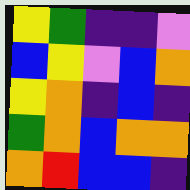[["yellow", "green", "indigo", "indigo", "violet"], ["blue", "yellow", "violet", "blue", "orange"], ["yellow", "orange", "indigo", "blue", "indigo"], ["green", "orange", "blue", "orange", "orange"], ["orange", "red", "blue", "blue", "indigo"]]